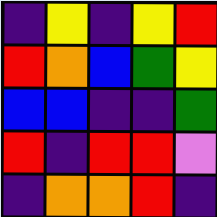[["indigo", "yellow", "indigo", "yellow", "red"], ["red", "orange", "blue", "green", "yellow"], ["blue", "blue", "indigo", "indigo", "green"], ["red", "indigo", "red", "red", "violet"], ["indigo", "orange", "orange", "red", "indigo"]]